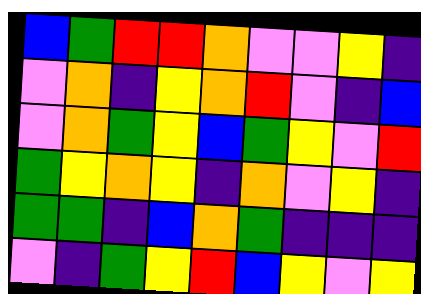[["blue", "green", "red", "red", "orange", "violet", "violet", "yellow", "indigo"], ["violet", "orange", "indigo", "yellow", "orange", "red", "violet", "indigo", "blue"], ["violet", "orange", "green", "yellow", "blue", "green", "yellow", "violet", "red"], ["green", "yellow", "orange", "yellow", "indigo", "orange", "violet", "yellow", "indigo"], ["green", "green", "indigo", "blue", "orange", "green", "indigo", "indigo", "indigo"], ["violet", "indigo", "green", "yellow", "red", "blue", "yellow", "violet", "yellow"]]